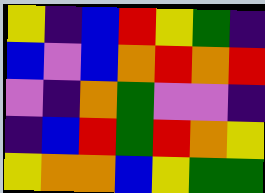[["yellow", "indigo", "blue", "red", "yellow", "green", "indigo"], ["blue", "violet", "blue", "orange", "red", "orange", "red"], ["violet", "indigo", "orange", "green", "violet", "violet", "indigo"], ["indigo", "blue", "red", "green", "red", "orange", "yellow"], ["yellow", "orange", "orange", "blue", "yellow", "green", "green"]]